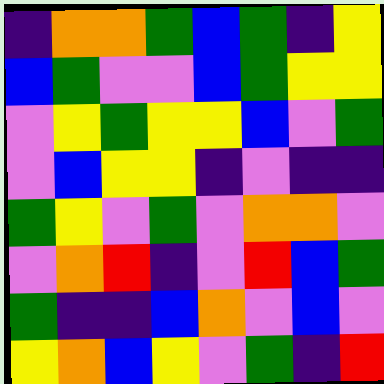[["indigo", "orange", "orange", "green", "blue", "green", "indigo", "yellow"], ["blue", "green", "violet", "violet", "blue", "green", "yellow", "yellow"], ["violet", "yellow", "green", "yellow", "yellow", "blue", "violet", "green"], ["violet", "blue", "yellow", "yellow", "indigo", "violet", "indigo", "indigo"], ["green", "yellow", "violet", "green", "violet", "orange", "orange", "violet"], ["violet", "orange", "red", "indigo", "violet", "red", "blue", "green"], ["green", "indigo", "indigo", "blue", "orange", "violet", "blue", "violet"], ["yellow", "orange", "blue", "yellow", "violet", "green", "indigo", "red"]]